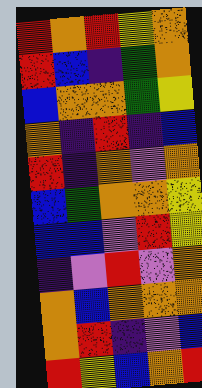[["red", "orange", "red", "yellow", "orange"], ["red", "blue", "indigo", "green", "orange"], ["blue", "orange", "orange", "green", "yellow"], ["orange", "indigo", "red", "indigo", "blue"], ["red", "indigo", "orange", "violet", "orange"], ["blue", "green", "orange", "orange", "yellow"], ["blue", "blue", "violet", "red", "yellow"], ["indigo", "violet", "red", "violet", "orange"], ["orange", "blue", "orange", "orange", "orange"], ["orange", "red", "indigo", "violet", "blue"], ["red", "yellow", "blue", "orange", "red"]]